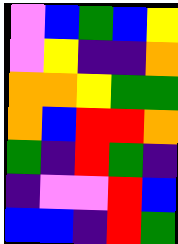[["violet", "blue", "green", "blue", "yellow"], ["violet", "yellow", "indigo", "indigo", "orange"], ["orange", "orange", "yellow", "green", "green"], ["orange", "blue", "red", "red", "orange"], ["green", "indigo", "red", "green", "indigo"], ["indigo", "violet", "violet", "red", "blue"], ["blue", "blue", "indigo", "red", "green"]]